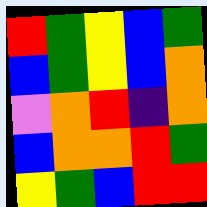[["red", "green", "yellow", "blue", "green"], ["blue", "green", "yellow", "blue", "orange"], ["violet", "orange", "red", "indigo", "orange"], ["blue", "orange", "orange", "red", "green"], ["yellow", "green", "blue", "red", "red"]]